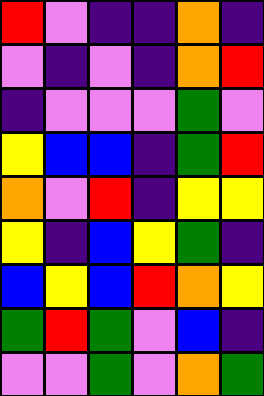[["red", "violet", "indigo", "indigo", "orange", "indigo"], ["violet", "indigo", "violet", "indigo", "orange", "red"], ["indigo", "violet", "violet", "violet", "green", "violet"], ["yellow", "blue", "blue", "indigo", "green", "red"], ["orange", "violet", "red", "indigo", "yellow", "yellow"], ["yellow", "indigo", "blue", "yellow", "green", "indigo"], ["blue", "yellow", "blue", "red", "orange", "yellow"], ["green", "red", "green", "violet", "blue", "indigo"], ["violet", "violet", "green", "violet", "orange", "green"]]